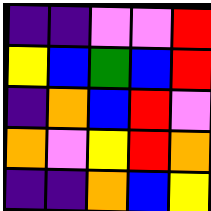[["indigo", "indigo", "violet", "violet", "red"], ["yellow", "blue", "green", "blue", "red"], ["indigo", "orange", "blue", "red", "violet"], ["orange", "violet", "yellow", "red", "orange"], ["indigo", "indigo", "orange", "blue", "yellow"]]